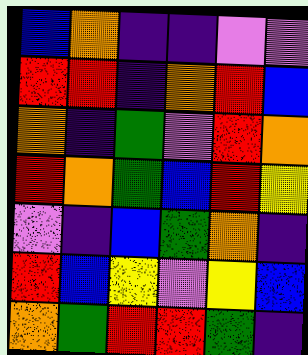[["blue", "orange", "indigo", "indigo", "violet", "violet"], ["red", "red", "indigo", "orange", "red", "blue"], ["orange", "indigo", "green", "violet", "red", "orange"], ["red", "orange", "green", "blue", "red", "yellow"], ["violet", "indigo", "blue", "green", "orange", "indigo"], ["red", "blue", "yellow", "violet", "yellow", "blue"], ["orange", "green", "red", "red", "green", "indigo"]]